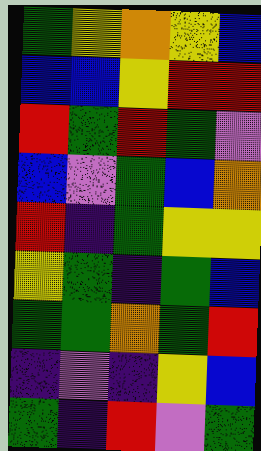[["green", "yellow", "orange", "yellow", "blue"], ["blue", "blue", "yellow", "red", "red"], ["red", "green", "red", "green", "violet"], ["blue", "violet", "green", "blue", "orange"], ["red", "indigo", "green", "yellow", "yellow"], ["yellow", "green", "indigo", "green", "blue"], ["green", "green", "orange", "green", "red"], ["indigo", "violet", "indigo", "yellow", "blue"], ["green", "indigo", "red", "violet", "green"]]